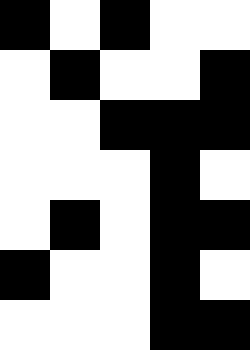[["black", "white", "black", "white", "white"], ["white", "black", "white", "white", "black"], ["white", "white", "black", "black", "black"], ["white", "white", "white", "black", "white"], ["white", "black", "white", "black", "black"], ["black", "white", "white", "black", "white"], ["white", "white", "white", "black", "black"]]